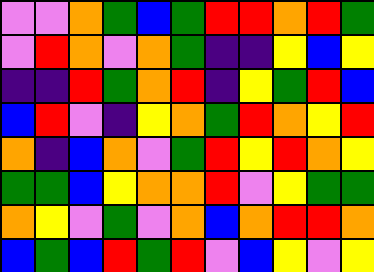[["violet", "violet", "orange", "green", "blue", "green", "red", "red", "orange", "red", "green"], ["violet", "red", "orange", "violet", "orange", "green", "indigo", "indigo", "yellow", "blue", "yellow"], ["indigo", "indigo", "red", "green", "orange", "red", "indigo", "yellow", "green", "red", "blue"], ["blue", "red", "violet", "indigo", "yellow", "orange", "green", "red", "orange", "yellow", "red"], ["orange", "indigo", "blue", "orange", "violet", "green", "red", "yellow", "red", "orange", "yellow"], ["green", "green", "blue", "yellow", "orange", "orange", "red", "violet", "yellow", "green", "green"], ["orange", "yellow", "violet", "green", "violet", "orange", "blue", "orange", "red", "red", "orange"], ["blue", "green", "blue", "red", "green", "red", "violet", "blue", "yellow", "violet", "yellow"]]